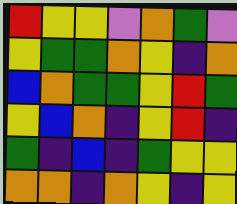[["red", "yellow", "yellow", "violet", "orange", "green", "violet"], ["yellow", "green", "green", "orange", "yellow", "indigo", "orange"], ["blue", "orange", "green", "green", "yellow", "red", "green"], ["yellow", "blue", "orange", "indigo", "yellow", "red", "indigo"], ["green", "indigo", "blue", "indigo", "green", "yellow", "yellow"], ["orange", "orange", "indigo", "orange", "yellow", "indigo", "yellow"]]